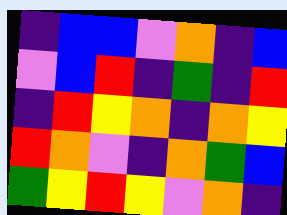[["indigo", "blue", "blue", "violet", "orange", "indigo", "blue"], ["violet", "blue", "red", "indigo", "green", "indigo", "red"], ["indigo", "red", "yellow", "orange", "indigo", "orange", "yellow"], ["red", "orange", "violet", "indigo", "orange", "green", "blue"], ["green", "yellow", "red", "yellow", "violet", "orange", "indigo"]]